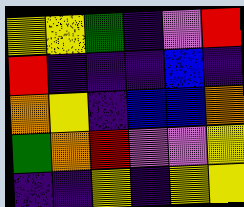[["yellow", "yellow", "green", "indigo", "violet", "red"], ["red", "indigo", "indigo", "indigo", "blue", "indigo"], ["orange", "yellow", "indigo", "blue", "blue", "orange"], ["green", "orange", "red", "violet", "violet", "yellow"], ["indigo", "indigo", "yellow", "indigo", "yellow", "yellow"]]